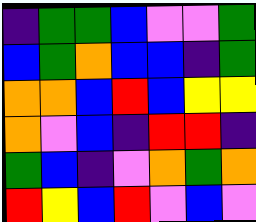[["indigo", "green", "green", "blue", "violet", "violet", "green"], ["blue", "green", "orange", "blue", "blue", "indigo", "green"], ["orange", "orange", "blue", "red", "blue", "yellow", "yellow"], ["orange", "violet", "blue", "indigo", "red", "red", "indigo"], ["green", "blue", "indigo", "violet", "orange", "green", "orange"], ["red", "yellow", "blue", "red", "violet", "blue", "violet"]]